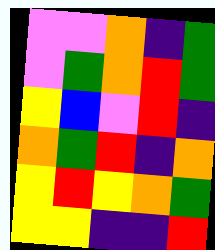[["violet", "violet", "orange", "indigo", "green"], ["violet", "green", "orange", "red", "green"], ["yellow", "blue", "violet", "red", "indigo"], ["orange", "green", "red", "indigo", "orange"], ["yellow", "red", "yellow", "orange", "green"], ["yellow", "yellow", "indigo", "indigo", "red"]]